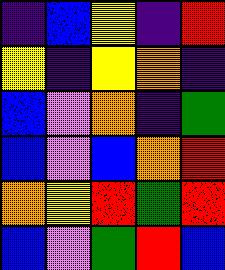[["indigo", "blue", "yellow", "indigo", "red"], ["yellow", "indigo", "yellow", "orange", "indigo"], ["blue", "violet", "orange", "indigo", "green"], ["blue", "violet", "blue", "orange", "red"], ["orange", "yellow", "red", "green", "red"], ["blue", "violet", "green", "red", "blue"]]